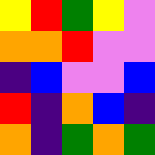[["yellow", "red", "green", "yellow", "violet"], ["orange", "orange", "red", "violet", "violet"], ["indigo", "blue", "violet", "violet", "blue"], ["red", "indigo", "orange", "blue", "indigo"], ["orange", "indigo", "green", "orange", "green"]]